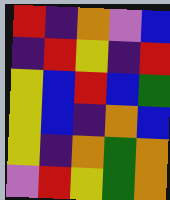[["red", "indigo", "orange", "violet", "blue"], ["indigo", "red", "yellow", "indigo", "red"], ["yellow", "blue", "red", "blue", "green"], ["yellow", "blue", "indigo", "orange", "blue"], ["yellow", "indigo", "orange", "green", "orange"], ["violet", "red", "yellow", "green", "orange"]]